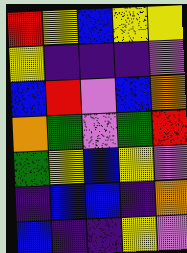[["red", "yellow", "blue", "yellow", "yellow"], ["yellow", "indigo", "indigo", "indigo", "violet"], ["blue", "red", "violet", "blue", "orange"], ["orange", "green", "violet", "green", "red"], ["green", "yellow", "blue", "yellow", "violet"], ["indigo", "blue", "blue", "indigo", "orange"], ["blue", "indigo", "indigo", "yellow", "violet"]]